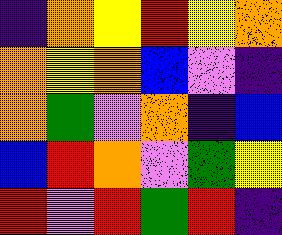[["indigo", "orange", "yellow", "red", "yellow", "orange"], ["orange", "yellow", "orange", "blue", "violet", "indigo"], ["orange", "green", "violet", "orange", "indigo", "blue"], ["blue", "red", "orange", "violet", "green", "yellow"], ["red", "violet", "red", "green", "red", "indigo"]]